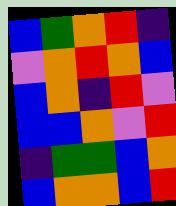[["blue", "green", "orange", "red", "indigo"], ["violet", "orange", "red", "orange", "blue"], ["blue", "orange", "indigo", "red", "violet"], ["blue", "blue", "orange", "violet", "red"], ["indigo", "green", "green", "blue", "orange"], ["blue", "orange", "orange", "blue", "red"]]